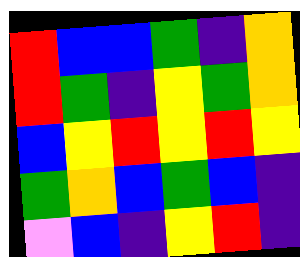[["red", "blue", "blue", "green", "indigo", "orange"], ["red", "green", "indigo", "yellow", "green", "orange"], ["blue", "yellow", "red", "yellow", "red", "yellow"], ["green", "orange", "blue", "green", "blue", "indigo"], ["violet", "blue", "indigo", "yellow", "red", "indigo"]]